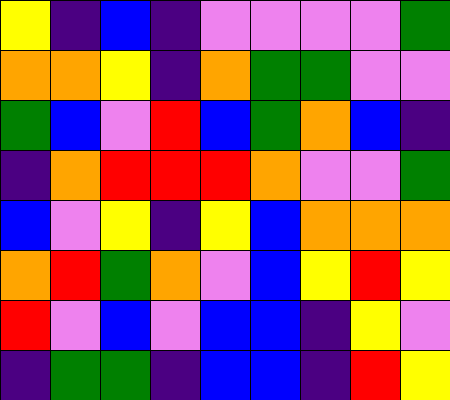[["yellow", "indigo", "blue", "indigo", "violet", "violet", "violet", "violet", "green"], ["orange", "orange", "yellow", "indigo", "orange", "green", "green", "violet", "violet"], ["green", "blue", "violet", "red", "blue", "green", "orange", "blue", "indigo"], ["indigo", "orange", "red", "red", "red", "orange", "violet", "violet", "green"], ["blue", "violet", "yellow", "indigo", "yellow", "blue", "orange", "orange", "orange"], ["orange", "red", "green", "orange", "violet", "blue", "yellow", "red", "yellow"], ["red", "violet", "blue", "violet", "blue", "blue", "indigo", "yellow", "violet"], ["indigo", "green", "green", "indigo", "blue", "blue", "indigo", "red", "yellow"]]